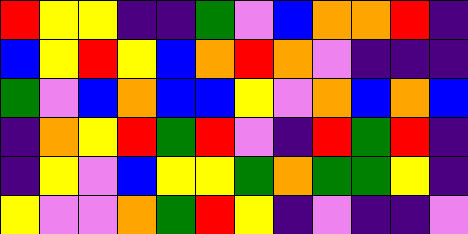[["red", "yellow", "yellow", "indigo", "indigo", "green", "violet", "blue", "orange", "orange", "red", "indigo"], ["blue", "yellow", "red", "yellow", "blue", "orange", "red", "orange", "violet", "indigo", "indigo", "indigo"], ["green", "violet", "blue", "orange", "blue", "blue", "yellow", "violet", "orange", "blue", "orange", "blue"], ["indigo", "orange", "yellow", "red", "green", "red", "violet", "indigo", "red", "green", "red", "indigo"], ["indigo", "yellow", "violet", "blue", "yellow", "yellow", "green", "orange", "green", "green", "yellow", "indigo"], ["yellow", "violet", "violet", "orange", "green", "red", "yellow", "indigo", "violet", "indigo", "indigo", "violet"]]